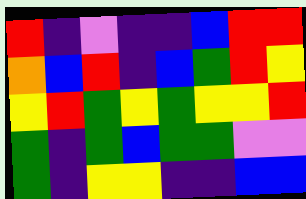[["red", "indigo", "violet", "indigo", "indigo", "blue", "red", "red"], ["orange", "blue", "red", "indigo", "blue", "green", "red", "yellow"], ["yellow", "red", "green", "yellow", "green", "yellow", "yellow", "red"], ["green", "indigo", "green", "blue", "green", "green", "violet", "violet"], ["green", "indigo", "yellow", "yellow", "indigo", "indigo", "blue", "blue"]]